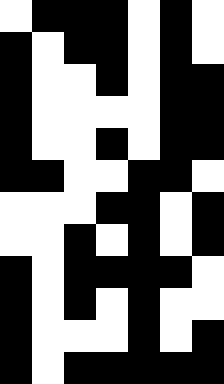[["white", "black", "black", "black", "white", "black", "white"], ["black", "white", "black", "black", "white", "black", "white"], ["black", "white", "white", "black", "white", "black", "black"], ["black", "white", "white", "white", "white", "black", "black"], ["black", "white", "white", "black", "white", "black", "black"], ["black", "black", "white", "white", "black", "black", "white"], ["white", "white", "white", "black", "black", "white", "black"], ["white", "white", "black", "white", "black", "white", "black"], ["black", "white", "black", "black", "black", "black", "white"], ["black", "white", "black", "white", "black", "white", "white"], ["black", "white", "white", "white", "black", "white", "black"], ["black", "white", "black", "black", "black", "black", "black"]]